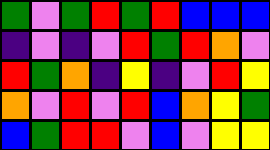[["green", "violet", "green", "red", "green", "red", "blue", "blue", "blue"], ["indigo", "violet", "indigo", "violet", "red", "green", "red", "orange", "violet"], ["red", "green", "orange", "indigo", "yellow", "indigo", "violet", "red", "yellow"], ["orange", "violet", "red", "violet", "red", "blue", "orange", "yellow", "green"], ["blue", "green", "red", "red", "violet", "blue", "violet", "yellow", "yellow"]]